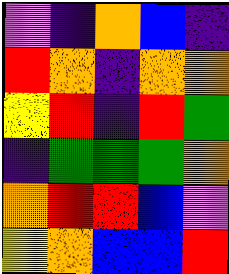[["violet", "indigo", "orange", "blue", "indigo"], ["red", "orange", "indigo", "orange", "orange"], ["yellow", "red", "indigo", "red", "green"], ["indigo", "green", "green", "green", "orange"], ["orange", "red", "red", "blue", "violet"], ["yellow", "orange", "blue", "blue", "red"]]